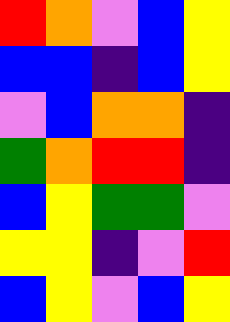[["red", "orange", "violet", "blue", "yellow"], ["blue", "blue", "indigo", "blue", "yellow"], ["violet", "blue", "orange", "orange", "indigo"], ["green", "orange", "red", "red", "indigo"], ["blue", "yellow", "green", "green", "violet"], ["yellow", "yellow", "indigo", "violet", "red"], ["blue", "yellow", "violet", "blue", "yellow"]]